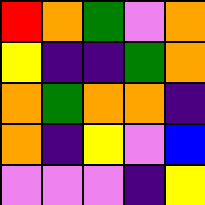[["red", "orange", "green", "violet", "orange"], ["yellow", "indigo", "indigo", "green", "orange"], ["orange", "green", "orange", "orange", "indigo"], ["orange", "indigo", "yellow", "violet", "blue"], ["violet", "violet", "violet", "indigo", "yellow"]]